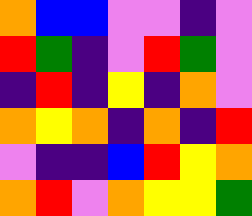[["orange", "blue", "blue", "violet", "violet", "indigo", "violet"], ["red", "green", "indigo", "violet", "red", "green", "violet"], ["indigo", "red", "indigo", "yellow", "indigo", "orange", "violet"], ["orange", "yellow", "orange", "indigo", "orange", "indigo", "red"], ["violet", "indigo", "indigo", "blue", "red", "yellow", "orange"], ["orange", "red", "violet", "orange", "yellow", "yellow", "green"]]